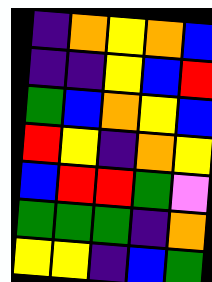[["indigo", "orange", "yellow", "orange", "blue"], ["indigo", "indigo", "yellow", "blue", "red"], ["green", "blue", "orange", "yellow", "blue"], ["red", "yellow", "indigo", "orange", "yellow"], ["blue", "red", "red", "green", "violet"], ["green", "green", "green", "indigo", "orange"], ["yellow", "yellow", "indigo", "blue", "green"]]